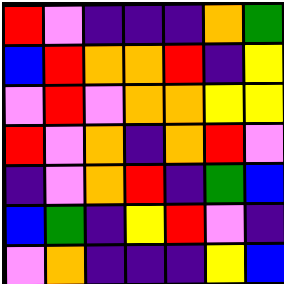[["red", "violet", "indigo", "indigo", "indigo", "orange", "green"], ["blue", "red", "orange", "orange", "red", "indigo", "yellow"], ["violet", "red", "violet", "orange", "orange", "yellow", "yellow"], ["red", "violet", "orange", "indigo", "orange", "red", "violet"], ["indigo", "violet", "orange", "red", "indigo", "green", "blue"], ["blue", "green", "indigo", "yellow", "red", "violet", "indigo"], ["violet", "orange", "indigo", "indigo", "indigo", "yellow", "blue"]]